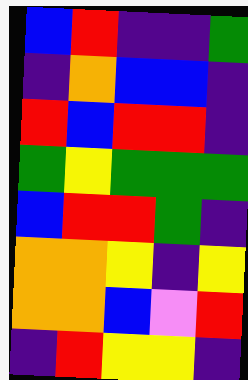[["blue", "red", "indigo", "indigo", "green"], ["indigo", "orange", "blue", "blue", "indigo"], ["red", "blue", "red", "red", "indigo"], ["green", "yellow", "green", "green", "green"], ["blue", "red", "red", "green", "indigo"], ["orange", "orange", "yellow", "indigo", "yellow"], ["orange", "orange", "blue", "violet", "red"], ["indigo", "red", "yellow", "yellow", "indigo"]]